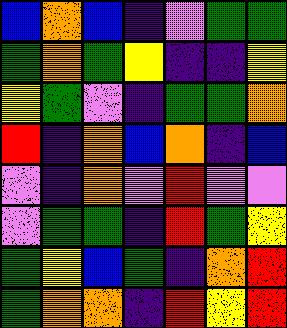[["blue", "orange", "blue", "indigo", "violet", "green", "green"], ["green", "orange", "green", "yellow", "indigo", "indigo", "yellow"], ["yellow", "green", "violet", "indigo", "green", "green", "orange"], ["red", "indigo", "orange", "blue", "orange", "indigo", "blue"], ["violet", "indigo", "orange", "violet", "red", "violet", "violet"], ["violet", "green", "green", "indigo", "red", "green", "yellow"], ["green", "yellow", "blue", "green", "indigo", "orange", "red"], ["green", "orange", "orange", "indigo", "red", "yellow", "red"]]